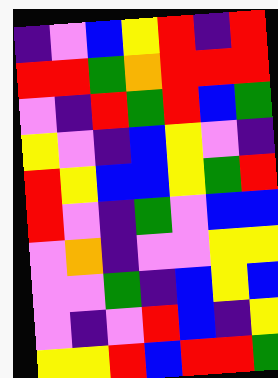[["indigo", "violet", "blue", "yellow", "red", "indigo", "red"], ["red", "red", "green", "orange", "red", "red", "red"], ["violet", "indigo", "red", "green", "red", "blue", "green"], ["yellow", "violet", "indigo", "blue", "yellow", "violet", "indigo"], ["red", "yellow", "blue", "blue", "yellow", "green", "red"], ["red", "violet", "indigo", "green", "violet", "blue", "blue"], ["violet", "orange", "indigo", "violet", "violet", "yellow", "yellow"], ["violet", "violet", "green", "indigo", "blue", "yellow", "blue"], ["violet", "indigo", "violet", "red", "blue", "indigo", "yellow"], ["yellow", "yellow", "red", "blue", "red", "red", "green"]]